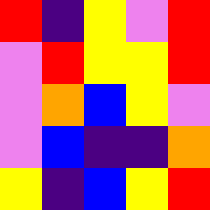[["red", "indigo", "yellow", "violet", "red"], ["violet", "red", "yellow", "yellow", "red"], ["violet", "orange", "blue", "yellow", "violet"], ["violet", "blue", "indigo", "indigo", "orange"], ["yellow", "indigo", "blue", "yellow", "red"]]